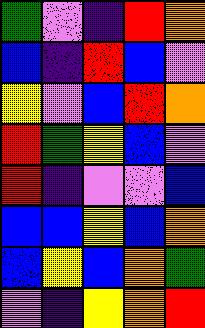[["green", "violet", "indigo", "red", "orange"], ["blue", "indigo", "red", "blue", "violet"], ["yellow", "violet", "blue", "red", "orange"], ["red", "green", "yellow", "blue", "violet"], ["red", "indigo", "violet", "violet", "blue"], ["blue", "blue", "yellow", "blue", "orange"], ["blue", "yellow", "blue", "orange", "green"], ["violet", "indigo", "yellow", "orange", "red"]]